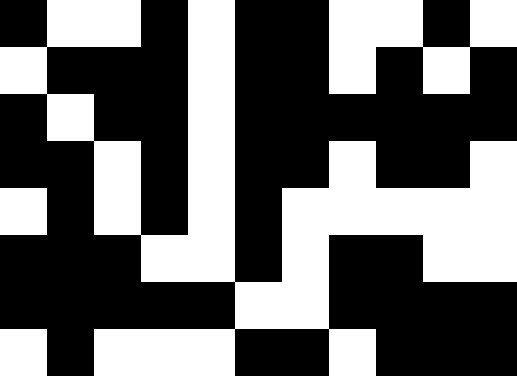[["black", "white", "white", "black", "white", "black", "black", "white", "white", "black", "white"], ["white", "black", "black", "black", "white", "black", "black", "white", "black", "white", "black"], ["black", "white", "black", "black", "white", "black", "black", "black", "black", "black", "black"], ["black", "black", "white", "black", "white", "black", "black", "white", "black", "black", "white"], ["white", "black", "white", "black", "white", "black", "white", "white", "white", "white", "white"], ["black", "black", "black", "white", "white", "black", "white", "black", "black", "white", "white"], ["black", "black", "black", "black", "black", "white", "white", "black", "black", "black", "black"], ["white", "black", "white", "white", "white", "black", "black", "white", "black", "black", "black"]]